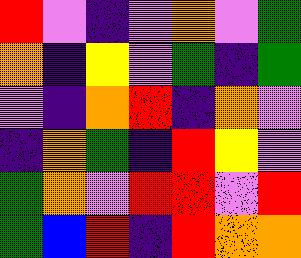[["red", "violet", "indigo", "violet", "orange", "violet", "green"], ["orange", "indigo", "yellow", "violet", "green", "indigo", "green"], ["violet", "indigo", "orange", "red", "indigo", "orange", "violet"], ["indigo", "orange", "green", "indigo", "red", "yellow", "violet"], ["green", "orange", "violet", "red", "red", "violet", "red"], ["green", "blue", "red", "indigo", "red", "orange", "orange"]]